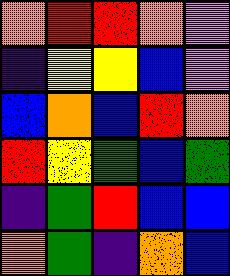[["orange", "red", "red", "orange", "violet"], ["indigo", "yellow", "yellow", "blue", "violet"], ["blue", "orange", "blue", "red", "orange"], ["red", "yellow", "green", "blue", "green"], ["indigo", "green", "red", "blue", "blue"], ["orange", "green", "indigo", "orange", "blue"]]